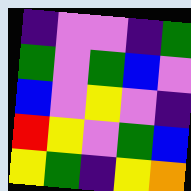[["indigo", "violet", "violet", "indigo", "green"], ["green", "violet", "green", "blue", "violet"], ["blue", "violet", "yellow", "violet", "indigo"], ["red", "yellow", "violet", "green", "blue"], ["yellow", "green", "indigo", "yellow", "orange"]]